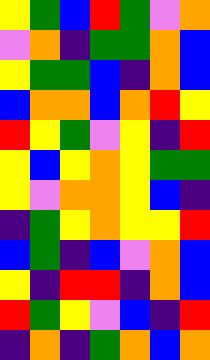[["yellow", "green", "blue", "red", "green", "violet", "orange"], ["violet", "orange", "indigo", "green", "green", "orange", "blue"], ["yellow", "green", "green", "blue", "indigo", "orange", "blue"], ["blue", "orange", "orange", "blue", "orange", "red", "yellow"], ["red", "yellow", "green", "violet", "yellow", "indigo", "red"], ["yellow", "blue", "yellow", "orange", "yellow", "green", "green"], ["yellow", "violet", "orange", "orange", "yellow", "blue", "indigo"], ["indigo", "green", "yellow", "orange", "yellow", "yellow", "red"], ["blue", "green", "indigo", "blue", "violet", "orange", "blue"], ["yellow", "indigo", "red", "red", "indigo", "orange", "blue"], ["red", "green", "yellow", "violet", "blue", "indigo", "red"], ["indigo", "orange", "indigo", "green", "orange", "blue", "orange"]]